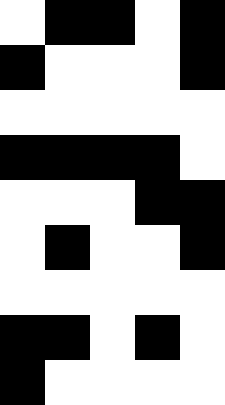[["white", "black", "black", "white", "black"], ["black", "white", "white", "white", "black"], ["white", "white", "white", "white", "white"], ["black", "black", "black", "black", "white"], ["white", "white", "white", "black", "black"], ["white", "black", "white", "white", "black"], ["white", "white", "white", "white", "white"], ["black", "black", "white", "black", "white"], ["black", "white", "white", "white", "white"]]